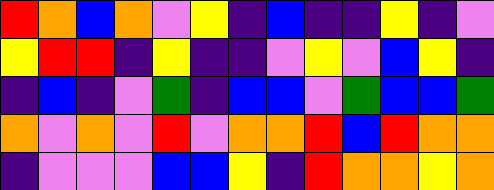[["red", "orange", "blue", "orange", "violet", "yellow", "indigo", "blue", "indigo", "indigo", "yellow", "indigo", "violet"], ["yellow", "red", "red", "indigo", "yellow", "indigo", "indigo", "violet", "yellow", "violet", "blue", "yellow", "indigo"], ["indigo", "blue", "indigo", "violet", "green", "indigo", "blue", "blue", "violet", "green", "blue", "blue", "green"], ["orange", "violet", "orange", "violet", "red", "violet", "orange", "orange", "red", "blue", "red", "orange", "orange"], ["indigo", "violet", "violet", "violet", "blue", "blue", "yellow", "indigo", "red", "orange", "orange", "yellow", "orange"]]